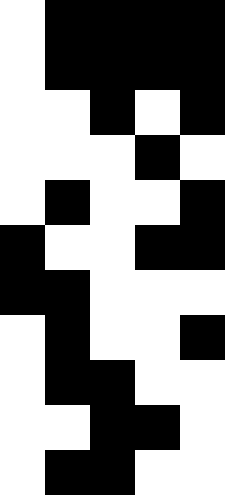[["white", "black", "black", "black", "black"], ["white", "black", "black", "black", "black"], ["white", "white", "black", "white", "black"], ["white", "white", "white", "black", "white"], ["white", "black", "white", "white", "black"], ["black", "white", "white", "black", "black"], ["black", "black", "white", "white", "white"], ["white", "black", "white", "white", "black"], ["white", "black", "black", "white", "white"], ["white", "white", "black", "black", "white"], ["white", "black", "black", "white", "white"]]